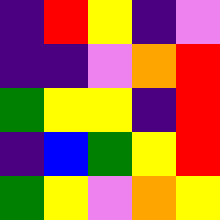[["indigo", "red", "yellow", "indigo", "violet"], ["indigo", "indigo", "violet", "orange", "red"], ["green", "yellow", "yellow", "indigo", "red"], ["indigo", "blue", "green", "yellow", "red"], ["green", "yellow", "violet", "orange", "yellow"]]